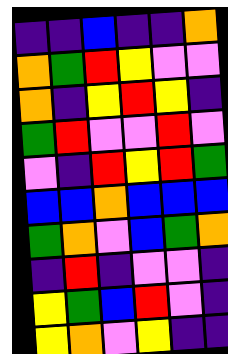[["indigo", "indigo", "blue", "indigo", "indigo", "orange"], ["orange", "green", "red", "yellow", "violet", "violet"], ["orange", "indigo", "yellow", "red", "yellow", "indigo"], ["green", "red", "violet", "violet", "red", "violet"], ["violet", "indigo", "red", "yellow", "red", "green"], ["blue", "blue", "orange", "blue", "blue", "blue"], ["green", "orange", "violet", "blue", "green", "orange"], ["indigo", "red", "indigo", "violet", "violet", "indigo"], ["yellow", "green", "blue", "red", "violet", "indigo"], ["yellow", "orange", "violet", "yellow", "indigo", "indigo"]]